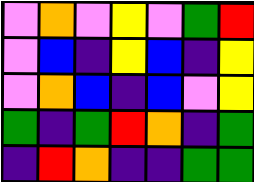[["violet", "orange", "violet", "yellow", "violet", "green", "red"], ["violet", "blue", "indigo", "yellow", "blue", "indigo", "yellow"], ["violet", "orange", "blue", "indigo", "blue", "violet", "yellow"], ["green", "indigo", "green", "red", "orange", "indigo", "green"], ["indigo", "red", "orange", "indigo", "indigo", "green", "green"]]